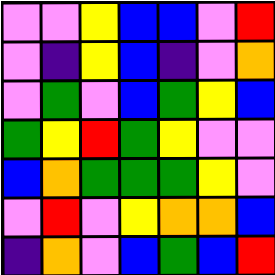[["violet", "violet", "yellow", "blue", "blue", "violet", "red"], ["violet", "indigo", "yellow", "blue", "indigo", "violet", "orange"], ["violet", "green", "violet", "blue", "green", "yellow", "blue"], ["green", "yellow", "red", "green", "yellow", "violet", "violet"], ["blue", "orange", "green", "green", "green", "yellow", "violet"], ["violet", "red", "violet", "yellow", "orange", "orange", "blue"], ["indigo", "orange", "violet", "blue", "green", "blue", "red"]]